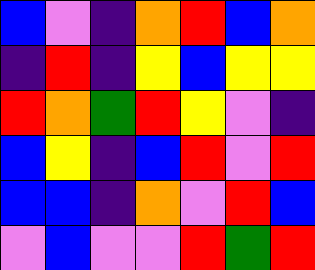[["blue", "violet", "indigo", "orange", "red", "blue", "orange"], ["indigo", "red", "indigo", "yellow", "blue", "yellow", "yellow"], ["red", "orange", "green", "red", "yellow", "violet", "indigo"], ["blue", "yellow", "indigo", "blue", "red", "violet", "red"], ["blue", "blue", "indigo", "orange", "violet", "red", "blue"], ["violet", "blue", "violet", "violet", "red", "green", "red"]]